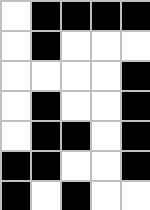[["white", "black", "black", "black", "black"], ["white", "black", "white", "white", "white"], ["white", "white", "white", "white", "black"], ["white", "black", "white", "white", "black"], ["white", "black", "black", "white", "black"], ["black", "black", "white", "white", "black"], ["black", "white", "black", "white", "white"]]